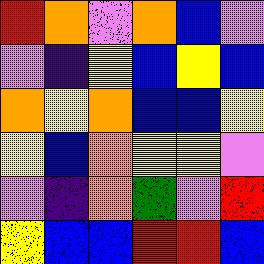[["red", "orange", "violet", "orange", "blue", "violet"], ["violet", "indigo", "yellow", "blue", "yellow", "blue"], ["orange", "yellow", "orange", "blue", "blue", "yellow"], ["yellow", "blue", "orange", "yellow", "yellow", "violet"], ["violet", "indigo", "orange", "green", "violet", "red"], ["yellow", "blue", "blue", "red", "red", "blue"]]